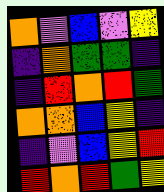[["orange", "violet", "blue", "violet", "yellow"], ["indigo", "orange", "green", "green", "indigo"], ["indigo", "red", "orange", "red", "green"], ["orange", "orange", "blue", "yellow", "indigo"], ["indigo", "violet", "blue", "yellow", "red"], ["red", "orange", "red", "green", "yellow"]]